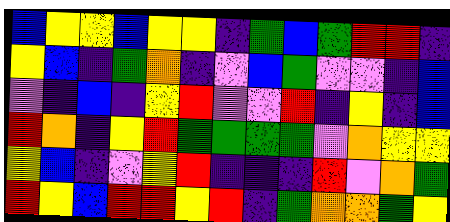[["blue", "yellow", "yellow", "blue", "yellow", "yellow", "indigo", "green", "blue", "green", "red", "red", "indigo"], ["yellow", "blue", "indigo", "green", "orange", "indigo", "violet", "blue", "green", "violet", "violet", "indigo", "blue"], ["violet", "indigo", "blue", "indigo", "yellow", "red", "violet", "violet", "red", "indigo", "yellow", "indigo", "blue"], ["red", "orange", "indigo", "yellow", "red", "green", "green", "green", "green", "violet", "orange", "yellow", "yellow"], ["yellow", "blue", "indigo", "violet", "yellow", "red", "indigo", "indigo", "indigo", "red", "violet", "orange", "green"], ["red", "yellow", "blue", "red", "red", "yellow", "red", "indigo", "green", "orange", "orange", "green", "yellow"]]